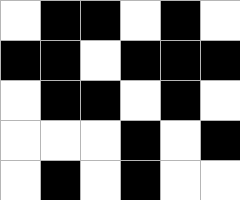[["white", "black", "black", "white", "black", "white"], ["black", "black", "white", "black", "black", "black"], ["white", "black", "black", "white", "black", "white"], ["white", "white", "white", "black", "white", "black"], ["white", "black", "white", "black", "white", "white"]]